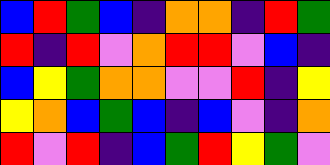[["blue", "red", "green", "blue", "indigo", "orange", "orange", "indigo", "red", "green"], ["red", "indigo", "red", "violet", "orange", "red", "red", "violet", "blue", "indigo"], ["blue", "yellow", "green", "orange", "orange", "violet", "violet", "red", "indigo", "yellow"], ["yellow", "orange", "blue", "green", "blue", "indigo", "blue", "violet", "indigo", "orange"], ["red", "violet", "red", "indigo", "blue", "green", "red", "yellow", "green", "violet"]]